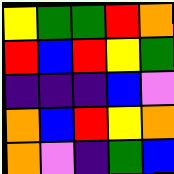[["yellow", "green", "green", "red", "orange"], ["red", "blue", "red", "yellow", "green"], ["indigo", "indigo", "indigo", "blue", "violet"], ["orange", "blue", "red", "yellow", "orange"], ["orange", "violet", "indigo", "green", "blue"]]